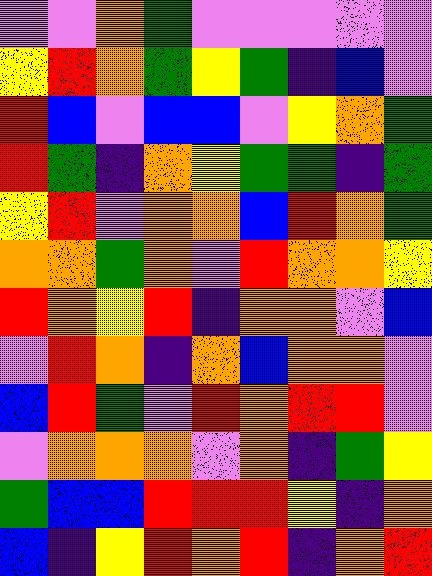[["violet", "violet", "orange", "green", "violet", "violet", "violet", "violet", "violet"], ["yellow", "red", "orange", "green", "yellow", "green", "indigo", "blue", "violet"], ["red", "blue", "violet", "blue", "blue", "violet", "yellow", "orange", "green"], ["red", "green", "indigo", "orange", "yellow", "green", "green", "indigo", "green"], ["yellow", "red", "violet", "orange", "orange", "blue", "red", "orange", "green"], ["orange", "orange", "green", "orange", "violet", "red", "orange", "orange", "yellow"], ["red", "orange", "yellow", "red", "indigo", "orange", "orange", "violet", "blue"], ["violet", "red", "orange", "indigo", "orange", "blue", "orange", "orange", "violet"], ["blue", "red", "green", "violet", "red", "orange", "red", "red", "violet"], ["violet", "orange", "orange", "orange", "violet", "orange", "indigo", "green", "yellow"], ["green", "blue", "blue", "red", "red", "red", "yellow", "indigo", "orange"], ["blue", "indigo", "yellow", "red", "orange", "red", "indigo", "orange", "red"]]